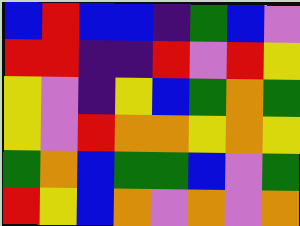[["blue", "red", "blue", "blue", "indigo", "green", "blue", "violet"], ["red", "red", "indigo", "indigo", "red", "violet", "red", "yellow"], ["yellow", "violet", "indigo", "yellow", "blue", "green", "orange", "green"], ["yellow", "violet", "red", "orange", "orange", "yellow", "orange", "yellow"], ["green", "orange", "blue", "green", "green", "blue", "violet", "green"], ["red", "yellow", "blue", "orange", "violet", "orange", "violet", "orange"]]